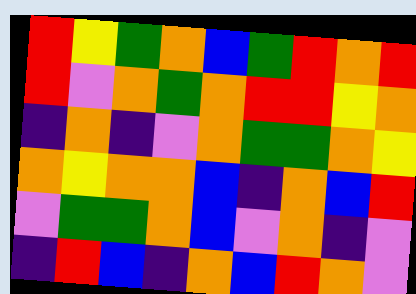[["red", "yellow", "green", "orange", "blue", "green", "red", "orange", "red"], ["red", "violet", "orange", "green", "orange", "red", "red", "yellow", "orange"], ["indigo", "orange", "indigo", "violet", "orange", "green", "green", "orange", "yellow"], ["orange", "yellow", "orange", "orange", "blue", "indigo", "orange", "blue", "red"], ["violet", "green", "green", "orange", "blue", "violet", "orange", "indigo", "violet"], ["indigo", "red", "blue", "indigo", "orange", "blue", "red", "orange", "violet"]]